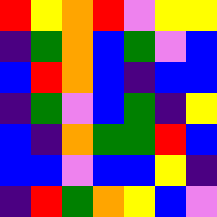[["red", "yellow", "orange", "red", "violet", "yellow", "yellow"], ["indigo", "green", "orange", "blue", "green", "violet", "blue"], ["blue", "red", "orange", "blue", "indigo", "blue", "blue"], ["indigo", "green", "violet", "blue", "green", "indigo", "yellow"], ["blue", "indigo", "orange", "green", "green", "red", "blue"], ["blue", "blue", "violet", "blue", "blue", "yellow", "indigo"], ["indigo", "red", "green", "orange", "yellow", "blue", "violet"]]